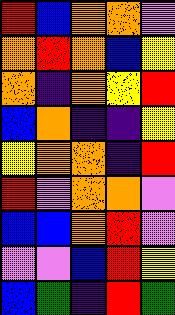[["red", "blue", "orange", "orange", "violet"], ["orange", "red", "orange", "blue", "yellow"], ["orange", "indigo", "orange", "yellow", "red"], ["blue", "orange", "indigo", "indigo", "yellow"], ["yellow", "orange", "orange", "indigo", "red"], ["red", "violet", "orange", "orange", "violet"], ["blue", "blue", "orange", "red", "violet"], ["violet", "violet", "blue", "red", "yellow"], ["blue", "green", "indigo", "red", "green"]]